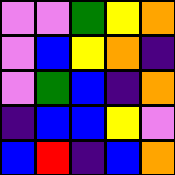[["violet", "violet", "green", "yellow", "orange"], ["violet", "blue", "yellow", "orange", "indigo"], ["violet", "green", "blue", "indigo", "orange"], ["indigo", "blue", "blue", "yellow", "violet"], ["blue", "red", "indigo", "blue", "orange"]]